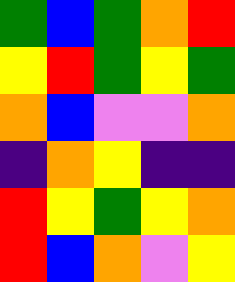[["green", "blue", "green", "orange", "red"], ["yellow", "red", "green", "yellow", "green"], ["orange", "blue", "violet", "violet", "orange"], ["indigo", "orange", "yellow", "indigo", "indigo"], ["red", "yellow", "green", "yellow", "orange"], ["red", "blue", "orange", "violet", "yellow"]]